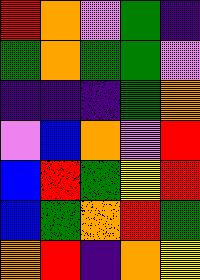[["red", "orange", "violet", "green", "indigo"], ["green", "orange", "green", "green", "violet"], ["indigo", "indigo", "indigo", "green", "orange"], ["violet", "blue", "orange", "violet", "red"], ["blue", "red", "green", "yellow", "red"], ["blue", "green", "orange", "red", "green"], ["orange", "red", "indigo", "orange", "yellow"]]